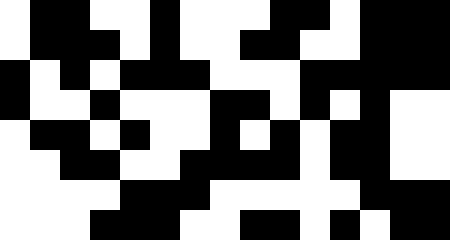[["white", "black", "black", "white", "white", "black", "white", "white", "white", "black", "black", "white", "black", "black", "black"], ["white", "black", "black", "black", "white", "black", "white", "white", "black", "black", "white", "white", "black", "black", "black"], ["black", "white", "black", "white", "black", "black", "black", "white", "white", "white", "black", "black", "black", "black", "black"], ["black", "white", "white", "black", "white", "white", "white", "black", "black", "white", "black", "white", "black", "white", "white"], ["white", "black", "black", "white", "black", "white", "white", "black", "white", "black", "white", "black", "black", "white", "white"], ["white", "white", "black", "black", "white", "white", "black", "black", "black", "black", "white", "black", "black", "white", "white"], ["white", "white", "white", "white", "black", "black", "black", "white", "white", "white", "white", "white", "black", "black", "black"], ["white", "white", "white", "black", "black", "black", "white", "white", "black", "black", "white", "black", "white", "black", "black"]]